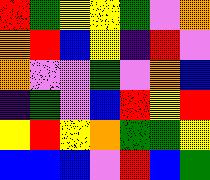[["red", "green", "yellow", "yellow", "green", "violet", "orange"], ["orange", "red", "blue", "yellow", "indigo", "red", "violet"], ["orange", "violet", "violet", "green", "violet", "orange", "blue"], ["indigo", "green", "violet", "blue", "red", "yellow", "red"], ["yellow", "red", "yellow", "orange", "green", "green", "yellow"], ["blue", "blue", "blue", "violet", "red", "blue", "green"]]